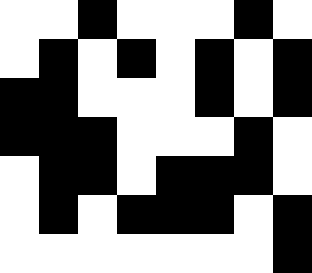[["white", "white", "black", "white", "white", "white", "black", "white"], ["white", "black", "white", "black", "white", "black", "white", "black"], ["black", "black", "white", "white", "white", "black", "white", "black"], ["black", "black", "black", "white", "white", "white", "black", "white"], ["white", "black", "black", "white", "black", "black", "black", "white"], ["white", "black", "white", "black", "black", "black", "white", "black"], ["white", "white", "white", "white", "white", "white", "white", "black"]]